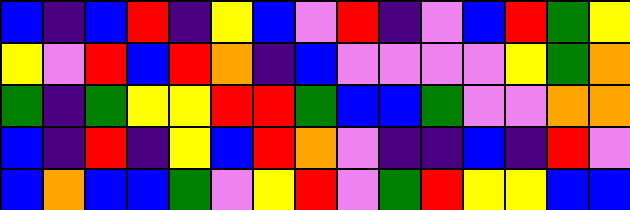[["blue", "indigo", "blue", "red", "indigo", "yellow", "blue", "violet", "red", "indigo", "violet", "blue", "red", "green", "yellow"], ["yellow", "violet", "red", "blue", "red", "orange", "indigo", "blue", "violet", "violet", "violet", "violet", "yellow", "green", "orange"], ["green", "indigo", "green", "yellow", "yellow", "red", "red", "green", "blue", "blue", "green", "violet", "violet", "orange", "orange"], ["blue", "indigo", "red", "indigo", "yellow", "blue", "red", "orange", "violet", "indigo", "indigo", "blue", "indigo", "red", "violet"], ["blue", "orange", "blue", "blue", "green", "violet", "yellow", "red", "violet", "green", "red", "yellow", "yellow", "blue", "blue"]]